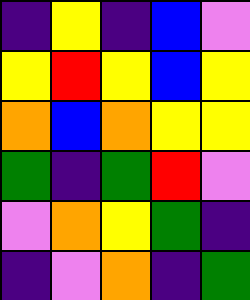[["indigo", "yellow", "indigo", "blue", "violet"], ["yellow", "red", "yellow", "blue", "yellow"], ["orange", "blue", "orange", "yellow", "yellow"], ["green", "indigo", "green", "red", "violet"], ["violet", "orange", "yellow", "green", "indigo"], ["indigo", "violet", "orange", "indigo", "green"]]